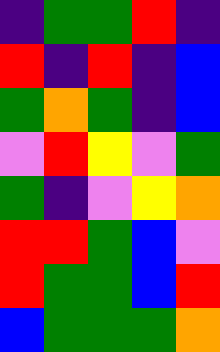[["indigo", "green", "green", "red", "indigo"], ["red", "indigo", "red", "indigo", "blue"], ["green", "orange", "green", "indigo", "blue"], ["violet", "red", "yellow", "violet", "green"], ["green", "indigo", "violet", "yellow", "orange"], ["red", "red", "green", "blue", "violet"], ["red", "green", "green", "blue", "red"], ["blue", "green", "green", "green", "orange"]]